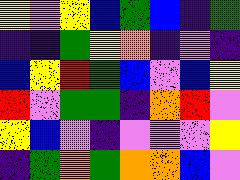[["yellow", "violet", "yellow", "blue", "green", "blue", "indigo", "green"], ["indigo", "indigo", "green", "yellow", "orange", "indigo", "violet", "indigo"], ["blue", "yellow", "red", "green", "blue", "violet", "blue", "yellow"], ["red", "violet", "green", "green", "indigo", "orange", "red", "violet"], ["yellow", "blue", "violet", "indigo", "violet", "violet", "violet", "yellow"], ["indigo", "green", "orange", "green", "orange", "orange", "blue", "violet"]]